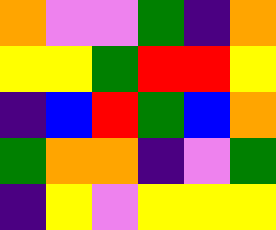[["orange", "violet", "violet", "green", "indigo", "orange"], ["yellow", "yellow", "green", "red", "red", "yellow"], ["indigo", "blue", "red", "green", "blue", "orange"], ["green", "orange", "orange", "indigo", "violet", "green"], ["indigo", "yellow", "violet", "yellow", "yellow", "yellow"]]